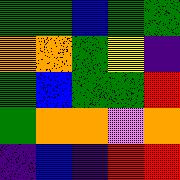[["green", "green", "blue", "green", "green"], ["orange", "orange", "green", "yellow", "indigo"], ["green", "blue", "green", "green", "red"], ["green", "orange", "orange", "violet", "orange"], ["indigo", "blue", "indigo", "red", "red"]]